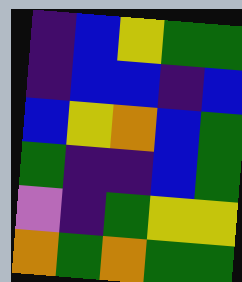[["indigo", "blue", "yellow", "green", "green"], ["indigo", "blue", "blue", "indigo", "blue"], ["blue", "yellow", "orange", "blue", "green"], ["green", "indigo", "indigo", "blue", "green"], ["violet", "indigo", "green", "yellow", "yellow"], ["orange", "green", "orange", "green", "green"]]